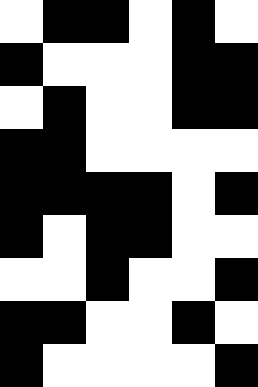[["white", "black", "black", "white", "black", "white"], ["black", "white", "white", "white", "black", "black"], ["white", "black", "white", "white", "black", "black"], ["black", "black", "white", "white", "white", "white"], ["black", "black", "black", "black", "white", "black"], ["black", "white", "black", "black", "white", "white"], ["white", "white", "black", "white", "white", "black"], ["black", "black", "white", "white", "black", "white"], ["black", "white", "white", "white", "white", "black"]]